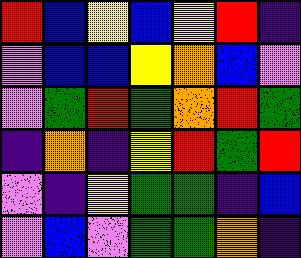[["red", "blue", "yellow", "blue", "yellow", "red", "indigo"], ["violet", "blue", "blue", "yellow", "orange", "blue", "violet"], ["violet", "green", "red", "green", "orange", "red", "green"], ["indigo", "orange", "indigo", "yellow", "red", "green", "red"], ["violet", "indigo", "yellow", "green", "green", "indigo", "blue"], ["violet", "blue", "violet", "green", "green", "orange", "indigo"]]